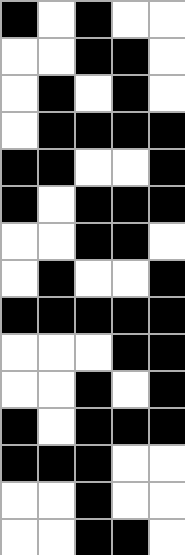[["black", "white", "black", "white", "white"], ["white", "white", "black", "black", "white"], ["white", "black", "white", "black", "white"], ["white", "black", "black", "black", "black"], ["black", "black", "white", "white", "black"], ["black", "white", "black", "black", "black"], ["white", "white", "black", "black", "white"], ["white", "black", "white", "white", "black"], ["black", "black", "black", "black", "black"], ["white", "white", "white", "black", "black"], ["white", "white", "black", "white", "black"], ["black", "white", "black", "black", "black"], ["black", "black", "black", "white", "white"], ["white", "white", "black", "white", "white"], ["white", "white", "black", "black", "white"]]